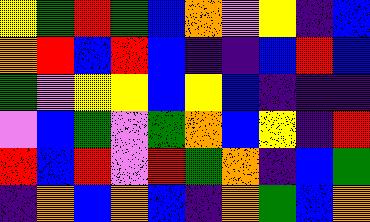[["yellow", "green", "red", "green", "blue", "orange", "violet", "yellow", "indigo", "blue"], ["orange", "red", "blue", "red", "blue", "indigo", "indigo", "blue", "red", "blue"], ["green", "violet", "yellow", "yellow", "blue", "yellow", "blue", "indigo", "indigo", "indigo"], ["violet", "blue", "green", "violet", "green", "orange", "blue", "yellow", "indigo", "red"], ["red", "blue", "red", "violet", "red", "green", "orange", "indigo", "blue", "green"], ["indigo", "orange", "blue", "orange", "blue", "indigo", "orange", "green", "blue", "orange"]]